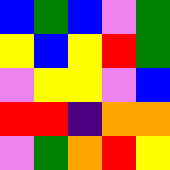[["blue", "green", "blue", "violet", "green"], ["yellow", "blue", "yellow", "red", "green"], ["violet", "yellow", "yellow", "violet", "blue"], ["red", "red", "indigo", "orange", "orange"], ["violet", "green", "orange", "red", "yellow"]]